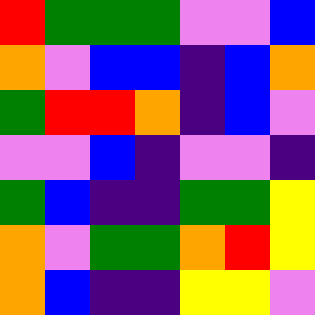[["red", "green", "green", "green", "violet", "violet", "blue"], ["orange", "violet", "blue", "blue", "indigo", "blue", "orange"], ["green", "red", "red", "orange", "indigo", "blue", "violet"], ["violet", "violet", "blue", "indigo", "violet", "violet", "indigo"], ["green", "blue", "indigo", "indigo", "green", "green", "yellow"], ["orange", "violet", "green", "green", "orange", "red", "yellow"], ["orange", "blue", "indigo", "indigo", "yellow", "yellow", "violet"]]